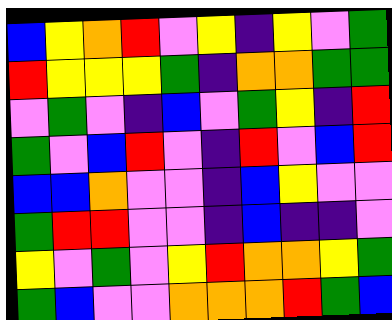[["blue", "yellow", "orange", "red", "violet", "yellow", "indigo", "yellow", "violet", "green"], ["red", "yellow", "yellow", "yellow", "green", "indigo", "orange", "orange", "green", "green"], ["violet", "green", "violet", "indigo", "blue", "violet", "green", "yellow", "indigo", "red"], ["green", "violet", "blue", "red", "violet", "indigo", "red", "violet", "blue", "red"], ["blue", "blue", "orange", "violet", "violet", "indigo", "blue", "yellow", "violet", "violet"], ["green", "red", "red", "violet", "violet", "indigo", "blue", "indigo", "indigo", "violet"], ["yellow", "violet", "green", "violet", "yellow", "red", "orange", "orange", "yellow", "green"], ["green", "blue", "violet", "violet", "orange", "orange", "orange", "red", "green", "blue"]]